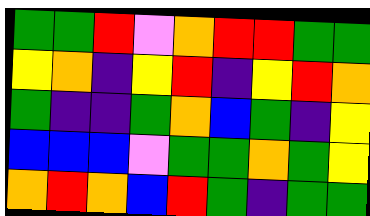[["green", "green", "red", "violet", "orange", "red", "red", "green", "green"], ["yellow", "orange", "indigo", "yellow", "red", "indigo", "yellow", "red", "orange"], ["green", "indigo", "indigo", "green", "orange", "blue", "green", "indigo", "yellow"], ["blue", "blue", "blue", "violet", "green", "green", "orange", "green", "yellow"], ["orange", "red", "orange", "blue", "red", "green", "indigo", "green", "green"]]